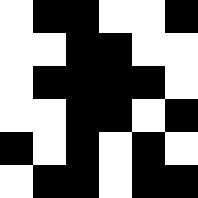[["white", "black", "black", "white", "white", "black"], ["white", "white", "black", "black", "white", "white"], ["white", "black", "black", "black", "black", "white"], ["white", "white", "black", "black", "white", "black"], ["black", "white", "black", "white", "black", "white"], ["white", "black", "black", "white", "black", "black"]]